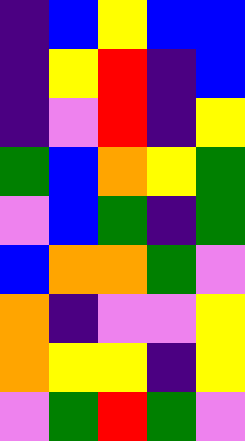[["indigo", "blue", "yellow", "blue", "blue"], ["indigo", "yellow", "red", "indigo", "blue"], ["indigo", "violet", "red", "indigo", "yellow"], ["green", "blue", "orange", "yellow", "green"], ["violet", "blue", "green", "indigo", "green"], ["blue", "orange", "orange", "green", "violet"], ["orange", "indigo", "violet", "violet", "yellow"], ["orange", "yellow", "yellow", "indigo", "yellow"], ["violet", "green", "red", "green", "violet"]]